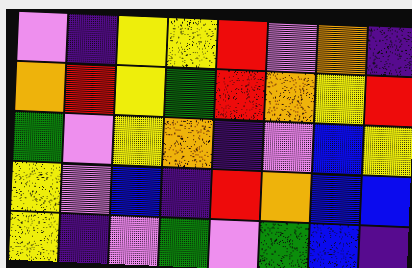[["violet", "indigo", "yellow", "yellow", "red", "violet", "orange", "indigo"], ["orange", "red", "yellow", "green", "red", "orange", "yellow", "red"], ["green", "violet", "yellow", "orange", "indigo", "violet", "blue", "yellow"], ["yellow", "violet", "blue", "indigo", "red", "orange", "blue", "blue"], ["yellow", "indigo", "violet", "green", "violet", "green", "blue", "indigo"]]